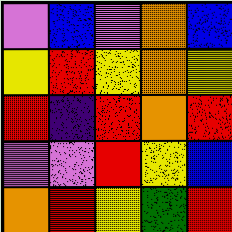[["violet", "blue", "violet", "orange", "blue"], ["yellow", "red", "yellow", "orange", "yellow"], ["red", "indigo", "red", "orange", "red"], ["violet", "violet", "red", "yellow", "blue"], ["orange", "red", "yellow", "green", "red"]]